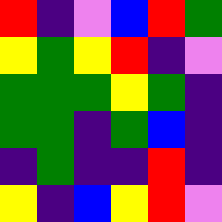[["red", "indigo", "violet", "blue", "red", "green"], ["yellow", "green", "yellow", "red", "indigo", "violet"], ["green", "green", "green", "yellow", "green", "indigo"], ["green", "green", "indigo", "green", "blue", "indigo"], ["indigo", "green", "indigo", "indigo", "red", "indigo"], ["yellow", "indigo", "blue", "yellow", "red", "violet"]]